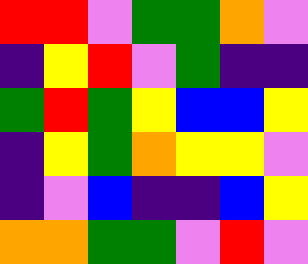[["red", "red", "violet", "green", "green", "orange", "violet"], ["indigo", "yellow", "red", "violet", "green", "indigo", "indigo"], ["green", "red", "green", "yellow", "blue", "blue", "yellow"], ["indigo", "yellow", "green", "orange", "yellow", "yellow", "violet"], ["indigo", "violet", "blue", "indigo", "indigo", "blue", "yellow"], ["orange", "orange", "green", "green", "violet", "red", "violet"]]